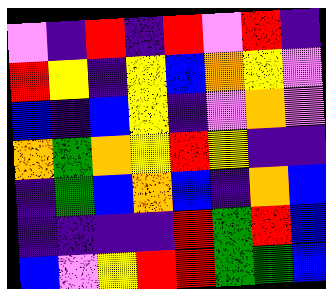[["violet", "indigo", "red", "indigo", "red", "violet", "red", "indigo"], ["red", "yellow", "indigo", "yellow", "blue", "orange", "yellow", "violet"], ["blue", "indigo", "blue", "yellow", "indigo", "violet", "orange", "violet"], ["orange", "green", "orange", "yellow", "red", "yellow", "indigo", "indigo"], ["indigo", "green", "blue", "orange", "blue", "indigo", "orange", "blue"], ["indigo", "indigo", "indigo", "indigo", "red", "green", "red", "blue"], ["blue", "violet", "yellow", "red", "red", "green", "green", "blue"]]